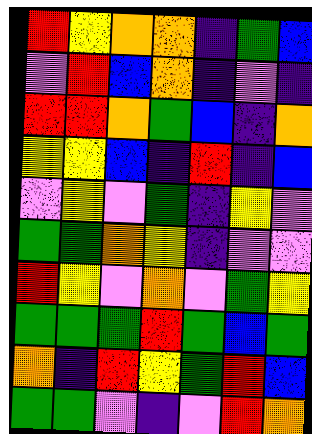[["red", "yellow", "orange", "orange", "indigo", "green", "blue"], ["violet", "red", "blue", "orange", "indigo", "violet", "indigo"], ["red", "red", "orange", "green", "blue", "indigo", "orange"], ["yellow", "yellow", "blue", "indigo", "red", "indigo", "blue"], ["violet", "yellow", "violet", "green", "indigo", "yellow", "violet"], ["green", "green", "orange", "yellow", "indigo", "violet", "violet"], ["red", "yellow", "violet", "orange", "violet", "green", "yellow"], ["green", "green", "green", "red", "green", "blue", "green"], ["orange", "indigo", "red", "yellow", "green", "red", "blue"], ["green", "green", "violet", "indigo", "violet", "red", "orange"]]